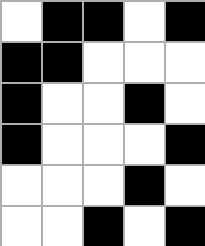[["white", "black", "black", "white", "black"], ["black", "black", "white", "white", "white"], ["black", "white", "white", "black", "white"], ["black", "white", "white", "white", "black"], ["white", "white", "white", "black", "white"], ["white", "white", "black", "white", "black"]]